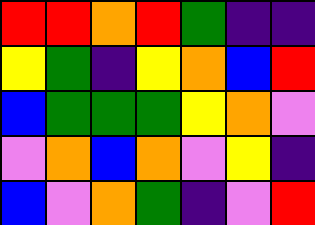[["red", "red", "orange", "red", "green", "indigo", "indigo"], ["yellow", "green", "indigo", "yellow", "orange", "blue", "red"], ["blue", "green", "green", "green", "yellow", "orange", "violet"], ["violet", "orange", "blue", "orange", "violet", "yellow", "indigo"], ["blue", "violet", "orange", "green", "indigo", "violet", "red"]]